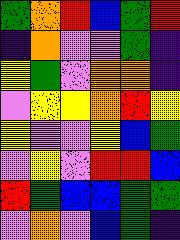[["green", "orange", "red", "blue", "green", "red"], ["indigo", "orange", "violet", "violet", "green", "indigo"], ["yellow", "green", "violet", "orange", "orange", "indigo"], ["violet", "yellow", "yellow", "orange", "red", "yellow"], ["yellow", "violet", "violet", "yellow", "blue", "green"], ["violet", "yellow", "violet", "red", "red", "blue"], ["red", "green", "blue", "blue", "green", "green"], ["violet", "orange", "violet", "blue", "green", "indigo"]]